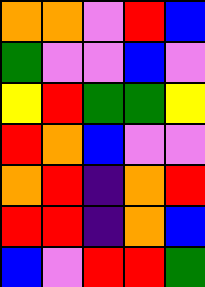[["orange", "orange", "violet", "red", "blue"], ["green", "violet", "violet", "blue", "violet"], ["yellow", "red", "green", "green", "yellow"], ["red", "orange", "blue", "violet", "violet"], ["orange", "red", "indigo", "orange", "red"], ["red", "red", "indigo", "orange", "blue"], ["blue", "violet", "red", "red", "green"]]